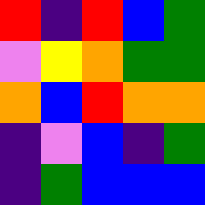[["red", "indigo", "red", "blue", "green"], ["violet", "yellow", "orange", "green", "green"], ["orange", "blue", "red", "orange", "orange"], ["indigo", "violet", "blue", "indigo", "green"], ["indigo", "green", "blue", "blue", "blue"]]